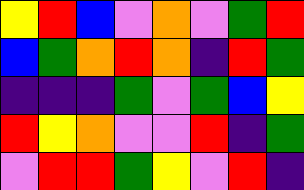[["yellow", "red", "blue", "violet", "orange", "violet", "green", "red"], ["blue", "green", "orange", "red", "orange", "indigo", "red", "green"], ["indigo", "indigo", "indigo", "green", "violet", "green", "blue", "yellow"], ["red", "yellow", "orange", "violet", "violet", "red", "indigo", "green"], ["violet", "red", "red", "green", "yellow", "violet", "red", "indigo"]]